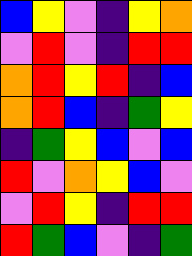[["blue", "yellow", "violet", "indigo", "yellow", "orange"], ["violet", "red", "violet", "indigo", "red", "red"], ["orange", "red", "yellow", "red", "indigo", "blue"], ["orange", "red", "blue", "indigo", "green", "yellow"], ["indigo", "green", "yellow", "blue", "violet", "blue"], ["red", "violet", "orange", "yellow", "blue", "violet"], ["violet", "red", "yellow", "indigo", "red", "red"], ["red", "green", "blue", "violet", "indigo", "green"]]